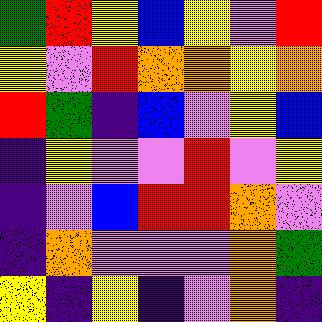[["green", "red", "yellow", "blue", "yellow", "violet", "red"], ["yellow", "violet", "red", "orange", "orange", "yellow", "orange"], ["red", "green", "indigo", "blue", "violet", "yellow", "blue"], ["indigo", "yellow", "violet", "violet", "red", "violet", "yellow"], ["indigo", "violet", "blue", "red", "red", "orange", "violet"], ["indigo", "orange", "violet", "violet", "violet", "orange", "green"], ["yellow", "indigo", "yellow", "indigo", "violet", "orange", "indigo"]]